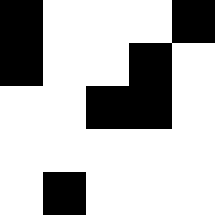[["black", "white", "white", "white", "black"], ["black", "white", "white", "black", "white"], ["white", "white", "black", "black", "white"], ["white", "white", "white", "white", "white"], ["white", "black", "white", "white", "white"]]